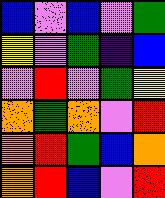[["blue", "violet", "blue", "violet", "green"], ["yellow", "violet", "green", "indigo", "blue"], ["violet", "red", "violet", "green", "yellow"], ["orange", "green", "orange", "violet", "red"], ["orange", "red", "green", "blue", "orange"], ["orange", "red", "blue", "violet", "red"]]